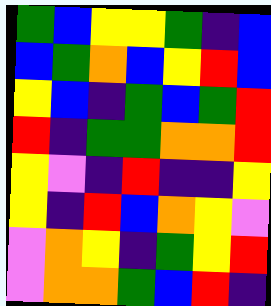[["green", "blue", "yellow", "yellow", "green", "indigo", "blue"], ["blue", "green", "orange", "blue", "yellow", "red", "blue"], ["yellow", "blue", "indigo", "green", "blue", "green", "red"], ["red", "indigo", "green", "green", "orange", "orange", "red"], ["yellow", "violet", "indigo", "red", "indigo", "indigo", "yellow"], ["yellow", "indigo", "red", "blue", "orange", "yellow", "violet"], ["violet", "orange", "yellow", "indigo", "green", "yellow", "red"], ["violet", "orange", "orange", "green", "blue", "red", "indigo"]]